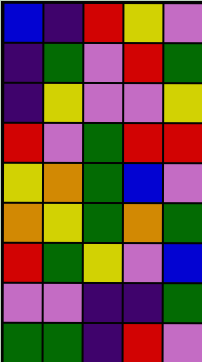[["blue", "indigo", "red", "yellow", "violet"], ["indigo", "green", "violet", "red", "green"], ["indigo", "yellow", "violet", "violet", "yellow"], ["red", "violet", "green", "red", "red"], ["yellow", "orange", "green", "blue", "violet"], ["orange", "yellow", "green", "orange", "green"], ["red", "green", "yellow", "violet", "blue"], ["violet", "violet", "indigo", "indigo", "green"], ["green", "green", "indigo", "red", "violet"]]